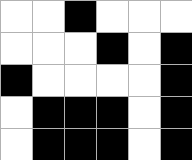[["white", "white", "black", "white", "white", "white"], ["white", "white", "white", "black", "white", "black"], ["black", "white", "white", "white", "white", "black"], ["white", "black", "black", "black", "white", "black"], ["white", "black", "black", "black", "white", "black"]]